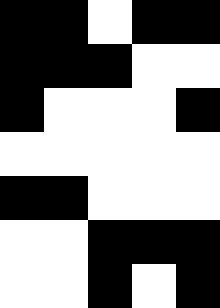[["black", "black", "white", "black", "black"], ["black", "black", "black", "white", "white"], ["black", "white", "white", "white", "black"], ["white", "white", "white", "white", "white"], ["black", "black", "white", "white", "white"], ["white", "white", "black", "black", "black"], ["white", "white", "black", "white", "black"]]